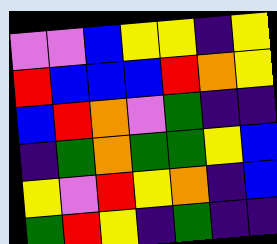[["violet", "violet", "blue", "yellow", "yellow", "indigo", "yellow"], ["red", "blue", "blue", "blue", "red", "orange", "yellow"], ["blue", "red", "orange", "violet", "green", "indigo", "indigo"], ["indigo", "green", "orange", "green", "green", "yellow", "blue"], ["yellow", "violet", "red", "yellow", "orange", "indigo", "blue"], ["green", "red", "yellow", "indigo", "green", "indigo", "indigo"]]